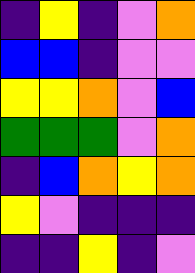[["indigo", "yellow", "indigo", "violet", "orange"], ["blue", "blue", "indigo", "violet", "violet"], ["yellow", "yellow", "orange", "violet", "blue"], ["green", "green", "green", "violet", "orange"], ["indigo", "blue", "orange", "yellow", "orange"], ["yellow", "violet", "indigo", "indigo", "indigo"], ["indigo", "indigo", "yellow", "indigo", "violet"]]